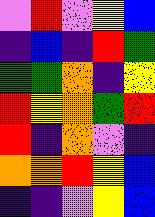[["violet", "red", "violet", "yellow", "blue"], ["indigo", "blue", "indigo", "red", "green"], ["green", "green", "orange", "indigo", "yellow"], ["red", "yellow", "orange", "green", "red"], ["red", "indigo", "orange", "violet", "indigo"], ["orange", "orange", "red", "yellow", "blue"], ["indigo", "indigo", "violet", "yellow", "blue"]]